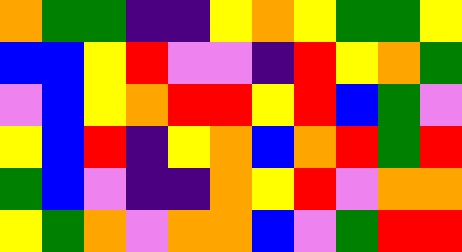[["orange", "green", "green", "indigo", "indigo", "yellow", "orange", "yellow", "green", "green", "yellow"], ["blue", "blue", "yellow", "red", "violet", "violet", "indigo", "red", "yellow", "orange", "green"], ["violet", "blue", "yellow", "orange", "red", "red", "yellow", "red", "blue", "green", "violet"], ["yellow", "blue", "red", "indigo", "yellow", "orange", "blue", "orange", "red", "green", "red"], ["green", "blue", "violet", "indigo", "indigo", "orange", "yellow", "red", "violet", "orange", "orange"], ["yellow", "green", "orange", "violet", "orange", "orange", "blue", "violet", "green", "red", "red"]]